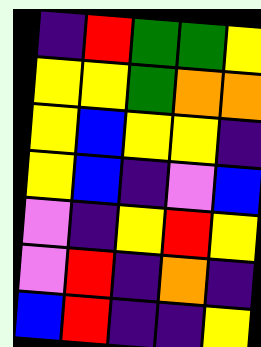[["indigo", "red", "green", "green", "yellow"], ["yellow", "yellow", "green", "orange", "orange"], ["yellow", "blue", "yellow", "yellow", "indigo"], ["yellow", "blue", "indigo", "violet", "blue"], ["violet", "indigo", "yellow", "red", "yellow"], ["violet", "red", "indigo", "orange", "indigo"], ["blue", "red", "indigo", "indigo", "yellow"]]